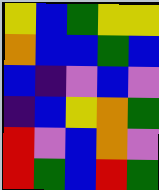[["yellow", "blue", "green", "yellow", "yellow"], ["orange", "blue", "blue", "green", "blue"], ["blue", "indigo", "violet", "blue", "violet"], ["indigo", "blue", "yellow", "orange", "green"], ["red", "violet", "blue", "orange", "violet"], ["red", "green", "blue", "red", "green"]]